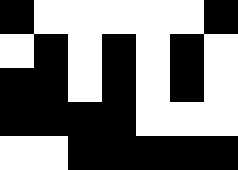[["black", "white", "white", "white", "white", "white", "black"], ["white", "black", "white", "black", "white", "black", "white"], ["black", "black", "white", "black", "white", "black", "white"], ["black", "black", "black", "black", "white", "white", "white"], ["white", "white", "black", "black", "black", "black", "black"]]